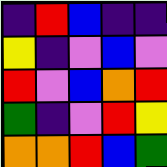[["indigo", "red", "blue", "indigo", "indigo"], ["yellow", "indigo", "violet", "blue", "violet"], ["red", "violet", "blue", "orange", "red"], ["green", "indigo", "violet", "red", "yellow"], ["orange", "orange", "red", "blue", "green"]]